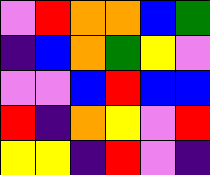[["violet", "red", "orange", "orange", "blue", "green"], ["indigo", "blue", "orange", "green", "yellow", "violet"], ["violet", "violet", "blue", "red", "blue", "blue"], ["red", "indigo", "orange", "yellow", "violet", "red"], ["yellow", "yellow", "indigo", "red", "violet", "indigo"]]